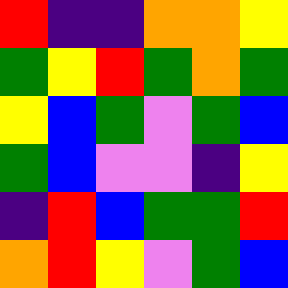[["red", "indigo", "indigo", "orange", "orange", "yellow"], ["green", "yellow", "red", "green", "orange", "green"], ["yellow", "blue", "green", "violet", "green", "blue"], ["green", "blue", "violet", "violet", "indigo", "yellow"], ["indigo", "red", "blue", "green", "green", "red"], ["orange", "red", "yellow", "violet", "green", "blue"]]